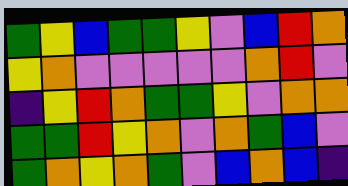[["green", "yellow", "blue", "green", "green", "yellow", "violet", "blue", "red", "orange"], ["yellow", "orange", "violet", "violet", "violet", "violet", "violet", "orange", "red", "violet"], ["indigo", "yellow", "red", "orange", "green", "green", "yellow", "violet", "orange", "orange"], ["green", "green", "red", "yellow", "orange", "violet", "orange", "green", "blue", "violet"], ["green", "orange", "yellow", "orange", "green", "violet", "blue", "orange", "blue", "indigo"]]